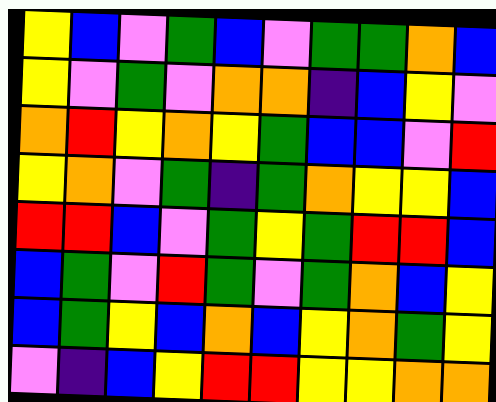[["yellow", "blue", "violet", "green", "blue", "violet", "green", "green", "orange", "blue"], ["yellow", "violet", "green", "violet", "orange", "orange", "indigo", "blue", "yellow", "violet"], ["orange", "red", "yellow", "orange", "yellow", "green", "blue", "blue", "violet", "red"], ["yellow", "orange", "violet", "green", "indigo", "green", "orange", "yellow", "yellow", "blue"], ["red", "red", "blue", "violet", "green", "yellow", "green", "red", "red", "blue"], ["blue", "green", "violet", "red", "green", "violet", "green", "orange", "blue", "yellow"], ["blue", "green", "yellow", "blue", "orange", "blue", "yellow", "orange", "green", "yellow"], ["violet", "indigo", "blue", "yellow", "red", "red", "yellow", "yellow", "orange", "orange"]]